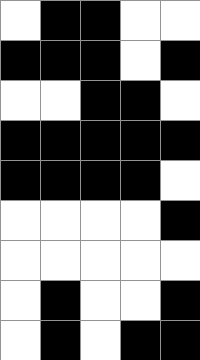[["white", "black", "black", "white", "white"], ["black", "black", "black", "white", "black"], ["white", "white", "black", "black", "white"], ["black", "black", "black", "black", "black"], ["black", "black", "black", "black", "white"], ["white", "white", "white", "white", "black"], ["white", "white", "white", "white", "white"], ["white", "black", "white", "white", "black"], ["white", "black", "white", "black", "black"]]